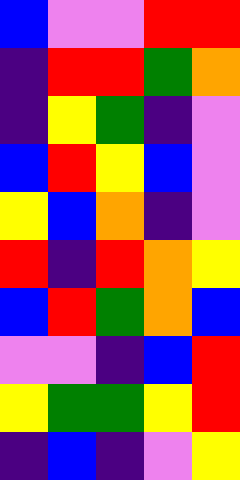[["blue", "violet", "violet", "red", "red"], ["indigo", "red", "red", "green", "orange"], ["indigo", "yellow", "green", "indigo", "violet"], ["blue", "red", "yellow", "blue", "violet"], ["yellow", "blue", "orange", "indigo", "violet"], ["red", "indigo", "red", "orange", "yellow"], ["blue", "red", "green", "orange", "blue"], ["violet", "violet", "indigo", "blue", "red"], ["yellow", "green", "green", "yellow", "red"], ["indigo", "blue", "indigo", "violet", "yellow"]]